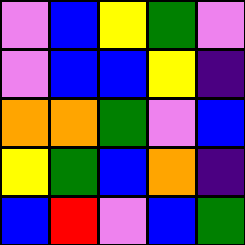[["violet", "blue", "yellow", "green", "violet"], ["violet", "blue", "blue", "yellow", "indigo"], ["orange", "orange", "green", "violet", "blue"], ["yellow", "green", "blue", "orange", "indigo"], ["blue", "red", "violet", "blue", "green"]]